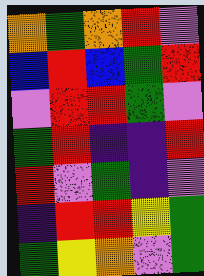[["orange", "green", "orange", "red", "violet"], ["blue", "red", "blue", "green", "red"], ["violet", "red", "red", "green", "violet"], ["green", "red", "indigo", "indigo", "red"], ["red", "violet", "green", "indigo", "violet"], ["indigo", "red", "red", "yellow", "green"], ["green", "yellow", "orange", "violet", "green"]]